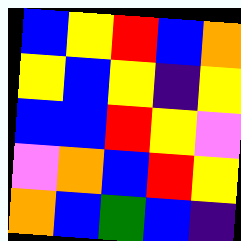[["blue", "yellow", "red", "blue", "orange"], ["yellow", "blue", "yellow", "indigo", "yellow"], ["blue", "blue", "red", "yellow", "violet"], ["violet", "orange", "blue", "red", "yellow"], ["orange", "blue", "green", "blue", "indigo"]]